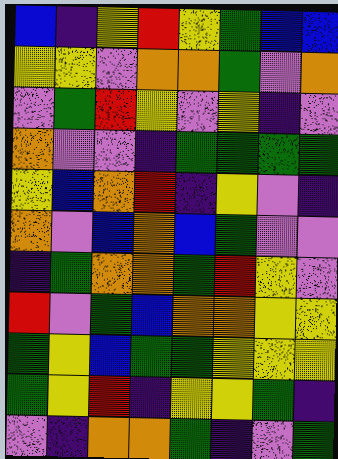[["blue", "indigo", "yellow", "red", "yellow", "green", "blue", "blue"], ["yellow", "yellow", "violet", "orange", "orange", "green", "violet", "orange"], ["violet", "green", "red", "yellow", "violet", "yellow", "indigo", "violet"], ["orange", "violet", "violet", "indigo", "green", "green", "green", "green"], ["yellow", "blue", "orange", "red", "indigo", "yellow", "violet", "indigo"], ["orange", "violet", "blue", "orange", "blue", "green", "violet", "violet"], ["indigo", "green", "orange", "orange", "green", "red", "yellow", "violet"], ["red", "violet", "green", "blue", "orange", "orange", "yellow", "yellow"], ["green", "yellow", "blue", "green", "green", "yellow", "yellow", "yellow"], ["green", "yellow", "red", "indigo", "yellow", "yellow", "green", "indigo"], ["violet", "indigo", "orange", "orange", "green", "indigo", "violet", "green"]]